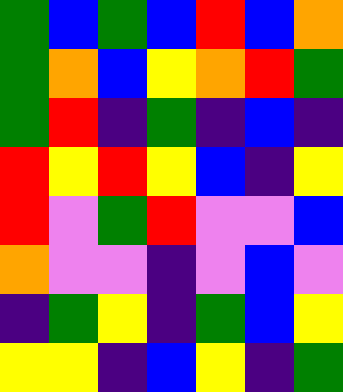[["green", "blue", "green", "blue", "red", "blue", "orange"], ["green", "orange", "blue", "yellow", "orange", "red", "green"], ["green", "red", "indigo", "green", "indigo", "blue", "indigo"], ["red", "yellow", "red", "yellow", "blue", "indigo", "yellow"], ["red", "violet", "green", "red", "violet", "violet", "blue"], ["orange", "violet", "violet", "indigo", "violet", "blue", "violet"], ["indigo", "green", "yellow", "indigo", "green", "blue", "yellow"], ["yellow", "yellow", "indigo", "blue", "yellow", "indigo", "green"]]